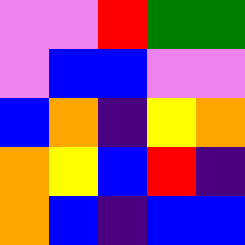[["violet", "violet", "red", "green", "green"], ["violet", "blue", "blue", "violet", "violet"], ["blue", "orange", "indigo", "yellow", "orange"], ["orange", "yellow", "blue", "red", "indigo"], ["orange", "blue", "indigo", "blue", "blue"]]